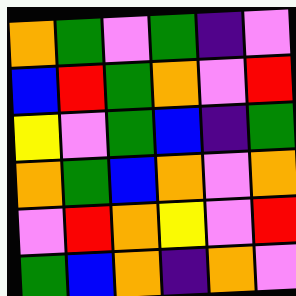[["orange", "green", "violet", "green", "indigo", "violet"], ["blue", "red", "green", "orange", "violet", "red"], ["yellow", "violet", "green", "blue", "indigo", "green"], ["orange", "green", "blue", "orange", "violet", "orange"], ["violet", "red", "orange", "yellow", "violet", "red"], ["green", "blue", "orange", "indigo", "orange", "violet"]]